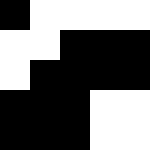[["black", "white", "white", "white", "white"], ["white", "white", "black", "black", "black"], ["white", "black", "black", "black", "black"], ["black", "black", "black", "white", "white"], ["black", "black", "black", "white", "white"]]